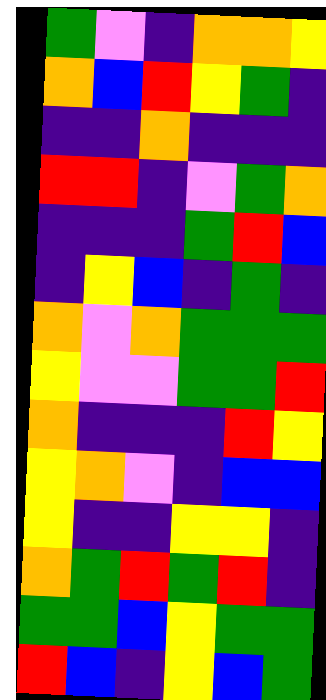[["green", "violet", "indigo", "orange", "orange", "yellow"], ["orange", "blue", "red", "yellow", "green", "indigo"], ["indigo", "indigo", "orange", "indigo", "indigo", "indigo"], ["red", "red", "indigo", "violet", "green", "orange"], ["indigo", "indigo", "indigo", "green", "red", "blue"], ["indigo", "yellow", "blue", "indigo", "green", "indigo"], ["orange", "violet", "orange", "green", "green", "green"], ["yellow", "violet", "violet", "green", "green", "red"], ["orange", "indigo", "indigo", "indigo", "red", "yellow"], ["yellow", "orange", "violet", "indigo", "blue", "blue"], ["yellow", "indigo", "indigo", "yellow", "yellow", "indigo"], ["orange", "green", "red", "green", "red", "indigo"], ["green", "green", "blue", "yellow", "green", "green"], ["red", "blue", "indigo", "yellow", "blue", "green"]]